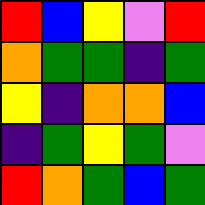[["red", "blue", "yellow", "violet", "red"], ["orange", "green", "green", "indigo", "green"], ["yellow", "indigo", "orange", "orange", "blue"], ["indigo", "green", "yellow", "green", "violet"], ["red", "orange", "green", "blue", "green"]]